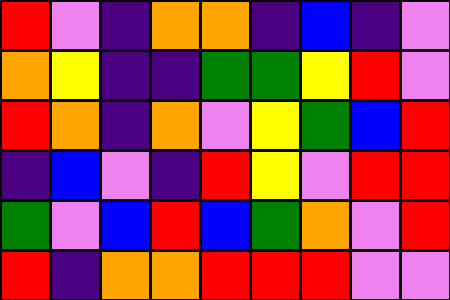[["red", "violet", "indigo", "orange", "orange", "indigo", "blue", "indigo", "violet"], ["orange", "yellow", "indigo", "indigo", "green", "green", "yellow", "red", "violet"], ["red", "orange", "indigo", "orange", "violet", "yellow", "green", "blue", "red"], ["indigo", "blue", "violet", "indigo", "red", "yellow", "violet", "red", "red"], ["green", "violet", "blue", "red", "blue", "green", "orange", "violet", "red"], ["red", "indigo", "orange", "orange", "red", "red", "red", "violet", "violet"]]